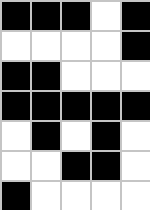[["black", "black", "black", "white", "black"], ["white", "white", "white", "white", "black"], ["black", "black", "white", "white", "white"], ["black", "black", "black", "black", "black"], ["white", "black", "white", "black", "white"], ["white", "white", "black", "black", "white"], ["black", "white", "white", "white", "white"]]